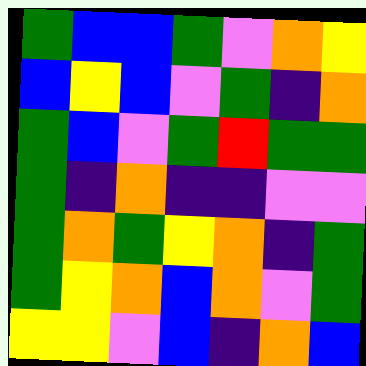[["green", "blue", "blue", "green", "violet", "orange", "yellow"], ["blue", "yellow", "blue", "violet", "green", "indigo", "orange"], ["green", "blue", "violet", "green", "red", "green", "green"], ["green", "indigo", "orange", "indigo", "indigo", "violet", "violet"], ["green", "orange", "green", "yellow", "orange", "indigo", "green"], ["green", "yellow", "orange", "blue", "orange", "violet", "green"], ["yellow", "yellow", "violet", "blue", "indigo", "orange", "blue"]]